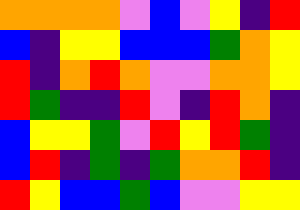[["orange", "orange", "orange", "orange", "violet", "blue", "violet", "yellow", "indigo", "red"], ["blue", "indigo", "yellow", "yellow", "blue", "blue", "blue", "green", "orange", "yellow"], ["red", "indigo", "orange", "red", "orange", "violet", "violet", "orange", "orange", "yellow"], ["red", "green", "indigo", "indigo", "red", "violet", "indigo", "red", "orange", "indigo"], ["blue", "yellow", "yellow", "green", "violet", "red", "yellow", "red", "green", "indigo"], ["blue", "red", "indigo", "green", "indigo", "green", "orange", "orange", "red", "indigo"], ["red", "yellow", "blue", "blue", "green", "blue", "violet", "violet", "yellow", "yellow"]]